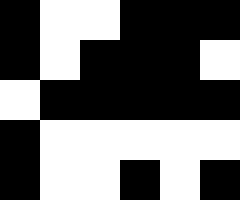[["black", "white", "white", "black", "black", "black"], ["black", "white", "black", "black", "black", "white"], ["white", "black", "black", "black", "black", "black"], ["black", "white", "white", "white", "white", "white"], ["black", "white", "white", "black", "white", "black"]]